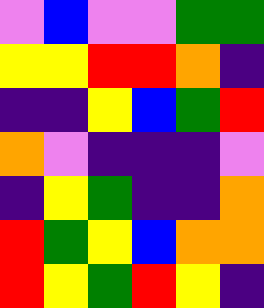[["violet", "blue", "violet", "violet", "green", "green"], ["yellow", "yellow", "red", "red", "orange", "indigo"], ["indigo", "indigo", "yellow", "blue", "green", "red"], ["orange", "violet", "indigo", "indigo", "indigo", "violet"], ["indigo", "yellow", "green", "indigo", "indigo", "orange"], ["red", "green", "yellow", "blue", "orange", "orange"], ["red", "yellow", "green", "red", "yellow", "indigo"]]